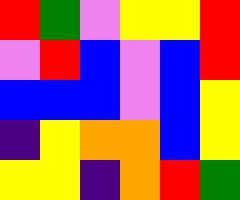[["red", "green", "violet", "yellow", "yellow", "red"], ["violet", "red", "blue", "violet", "blue", "red"], ["blue", "blue", "blue", "violet", "blue", "yellow"], ["indigo", "yellow", "orange", "orange", "blue", "yellow"], ["yellow", "yellow", "indigo", "orange", "red", "green"]]